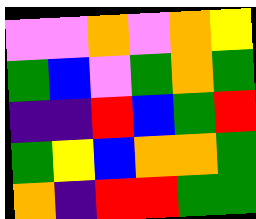[["violet", "violet", "orange", "violet", "orange", "yellow"], ["green", "blue", "violet", "green", "orange", "green"], ["indigo", "indigo", "red", "blue", "green", "red"], ["green", "yellow", "blue", "orange", "orange", "green"], ["orange", "indigo", "red", "red", "green", "green"]]